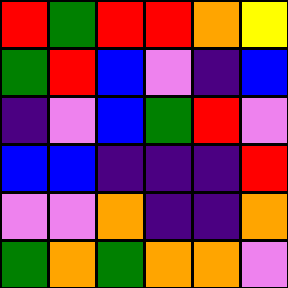[["red", "green", "red", "red", "orange", "yellow"], ["green", "red", "blue", "violet", "indigo", "blue"], ["indigo", "violet", "blue", "green", "red", "violet"], ["blue", "blue", "indigo", "indigo", "indigo", "red"], ["violet", "violet", "orange", "indigo", "indigo", "orange"], ["green", "orange", "green", "orange", "orange", "violet"]]